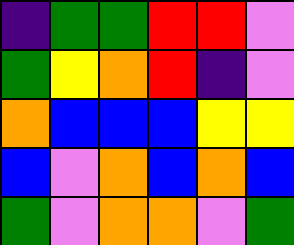[["indigo", "green", "green", "red", "red", "violet"], ["green", "yellow", "orange", "red", "indigo", "violet"], ["orange", "blue", "blue", "blue", "yellow", "yellow"], ["blue", "violet", "orange", "blue", "orange", "blue"], ["green", "violet", "orange", "orange", "violet", "green"]]